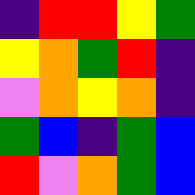[["indigo", "red", "red", "yellow", "green"], ["yellow", "orange", "green", "red", "indigo"], ["violet", "orange", "yellow", "orange", "indigo"], ["green", "blue", "indigo", "green", "blue"], ["red", "violet", "orange", "green", "blue"]]